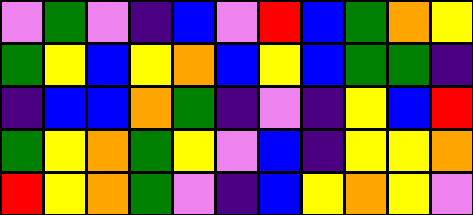[["violet", "green", "violet", "indigo", "blue", "violet", "red", "blue", "green", "orange", "yellow"], ["green", "yellow", "blue", "yellow", "orange", "blue", "yellow", "blue", "green", "green", "indigo"], ["indigo", "blue", "blue", "orange", "green", "indigo", "violet", "indigo", "yellow", "blue", "red"], ["green", "yellow", "orange", "green", "yellow", "violet", "blue", "indigo", "yellow", "yellow", "orange"], ["red", "yellow", "orange", "green", "violet", "indigo", "blue", "yellow", "orange", "yellow", "violet"]]